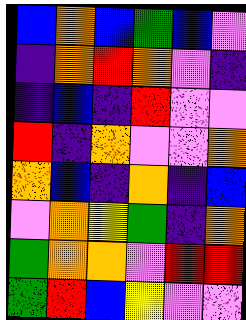[["blue", "orange", "blue", "green", "blue", "violet"], ["indigo", "orange", "red", "orange", "violet", "indigo"], ["indigo", "blue", "indigo", "red", "violet", "violet"], ["red", "indigo", "orange", "violet", "violet", "orange"], ["orange", "blue", "indigo", "orange", "indigo", "blue"], ["violet", "orange", "yellow", "green", "indigo", "orange"], ["green", "orange", "orange", "violet", "red", "red"], ["green", "red", "blue", "yellow", "violet", "violet"]]